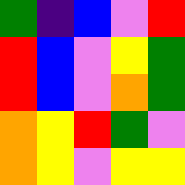[["green", "indigo", "blue", "violet", "red"], ["red", "blue", "violet", "yellow", "green"], ["red", "blue", "violet", "orange", "green"], ["orange", "yellow", "red", "green", "violet"], ["orange", "yellow", "violet", "yellow", "yellow"]]